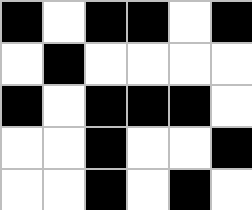[["black", "white", "black", "black", "white", "black"], ["white", "black", "white", "white", "white", "white"], ["black", "white", "black", "black", "black", "white"], ["white", "white", "black", "white", "white", "black"], ["white", "white", "black", "white", "black", "white"]]